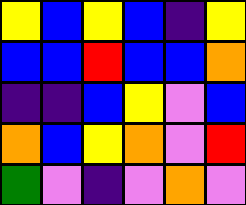[["yellow", "blue", "yellow", "blue", "indigo", "yellow"], ["blue", "blue", "red", "blue", "blue", "orange"], ["indigo", "indigo", "blue", "yellow", "violet", "blue"], ["orange", "blue", "yellow", "orange", "violet", "red"], ["green", "violet", "indigo", "violet", "orange", "violet"]]